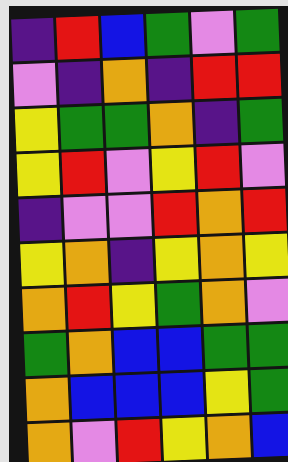[["indigo", "red", "blue", "green", "violet", "green"], ["violet", "indigo", "orange", "indigo", "red", "red"], ["yellow", "green", "green", "orange", "indigo", "green"], ["yellow", "red", "violet", "yellow", "red", "violet"], ["indigo", "violet", "violet", "red", "orange", "red"], ["yellow", "orange", "indigo", "yellow", "orange", "yellow"], ["orange", "red", "yellow", "green", "orange", "violet"], ["green", "orange", "blue", "blue", "green", "green"], ["orange", "blue", "blue", "blue", "yellow", "green"], ["orange", "violet", "red", "yellow", "orange", "blue"]]